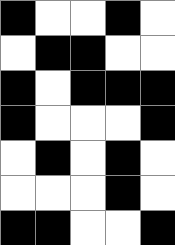[["black", "white", "white", "black", "white"], ["white", "black", "black", "white", "white"], ["black", "white", "black", "black", "black"], ["black", "white", "white", "white", "black"], ["white", "black", "white", "black", "white"], ["white", "white", "white", "black", "white"], ["black", "black", "white", "white", "black"]]